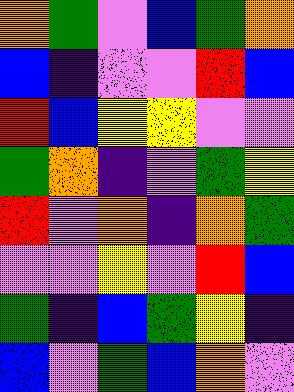[["orange", "green", "violet", "blue", "green", "orange"], ["blue", "indigo", "violet", "violet", "red", "blue"], ["red", "blue", "yellow", "yellow", "violet", "violet"], ["green", "orange", "indigo", "violet", "green", "yellow"], ["red", "violet", "orange", "indigo", "orange", "green"], ["violet", "violet", "yellow", "violet", "red", "blue"], ["green", "indigo", "blue", "green", "yellow", "indigo"], ["blue", "violet", "green", "blue", "orange", "violet"]]